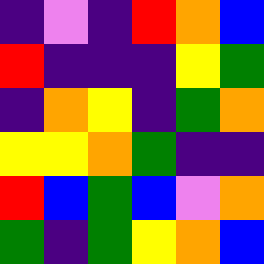[["indigo", "violet", "indigo", "red", "orange", "blue"], ["red", "indigo", "indigo", "indigo", "yellow", "green"], ["indigo", "orange", "yellow", "indigo", "green", "orange"], ["yellow", "yellow", "orange", "green", "indigo", "indigo"], ["red", "blue", "green", "blue", "violet", "orange"], ["green", "indigo", "green", "yellow", "orange", "blue"]]